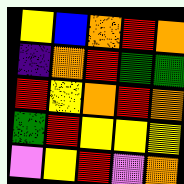[["yellow", "blue", "orange", "red", "orange"], ["indigo", "orange", "red", "green", "green"], ["red", "yellow", "orange", "red", "orange"], ["green", "red", "yellow", "yellow", "yellow"], ["violet", "yellow", "red", "violet", "orange"]]